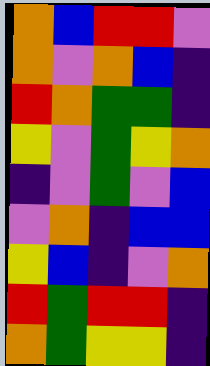[["orange", "blue", "red", "red", "violet"], ["orange", "violet", "orange", "blue", "indigo"], ["red", "orange", "green", "green", "indigo"], ["yellow", "violet", "green", "yellow", "orange"], ["indigo", "violet", "green", "violet", "blue"], ["violet", "orange", "indigo", "blue", "blue"], ["yellow", "blue", "indigo", "violet", "orange"], ["red", "green", "red", "red", "indigo"], ["orange", "green", "yellow", "yellow", "indigo"]]